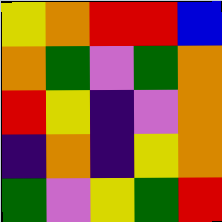[["yellow", "orange", "red", "red", "blue"], ["orange", "green", "violet", "green", "orange"], ["red", "yellow", "indigo", "violet", "orange"], ["indigo", "orange", "indigo", "yellow", "orange"], ["green", "violet", "yellow", "green", "red"]]